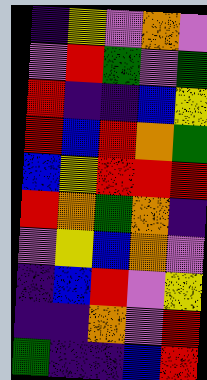[["indigo", "yellow", "violet", "orange", "violet"], ["violet", "red", "green", "violet", "green"], ["red", "indigo", "indigo", "blue", "yellow"], ["red", "blue", "red", "orange", "green"], ["blue", "yellow", "red", "red", "red"], ["red", "orange", "green", "orange", "indigo"], ["violet", "yellow", "blue", "orange", "violet"], ["indigo", "blue", "red", "violet", "yellow"], ["indigo", "indigo", "orange", "violet", "red"], ["green", "indigo", "indigo", "blue", "red"]]